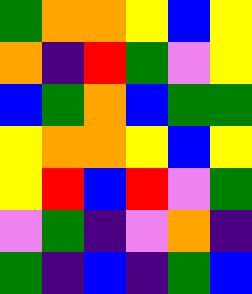[["green", "orange", "orange", "yellow", "blue", "yellow"], ["orange", "indigo", "red", "green", "violet", "yellow"], ["blue", "green", "orange", "blue", "green", "green"], ["yellow", "orange", "orange", "yellow", "blue", "yellow"], ["yellow", "red", "blue", "red", "violet", "green"], ["violet", "green", "indigo", "violet", "orange", "indigo"], ["green", "indigo", "blue", "indigo", "green", "blue"]]